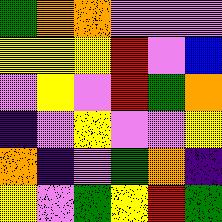[["green", "orange", "orange", "violet", "violet", "violet"], ["yellow", "yellow", "yellow", "red", "violet", "blue"], ["violet", "yellow", "violet", "red", "green", "orange"], ["indigo", "violet", "yellow", "violet", "violet", "yellow"], ["orange", "indigo", "violet", "green", "orange", "indigo"], ["yellow", "violet", "green", "yellow", "red", "green"]]